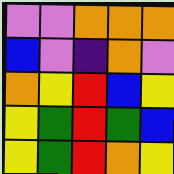[["violet", "violet", "orange", "orange", "orange"], ["blue", "violet", "indigo", "orange", "violet"], ["orange", "yellow", "red", "blue", "yellow"], ["yellow", "green", "red", "green", "blue"], ["yellow", "green", "red", "orange", "yellow"]]